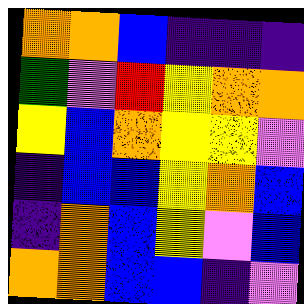[["orange", "orange", "blue", "indigo", "indigo", "indigo"], ["green", "violet", "red", "yellow", "orange", "orange"], ["yellow", "blue", "orange", "yellow", "yellow", "violet"], ["indigo", "blue", "blue", "yellow", "orange", "blue"], ["indigo", "orange", "blue", "yellow", "violet", "blue"], ["orange", "orange", "blue", "blue", "indigo", "violet"]]